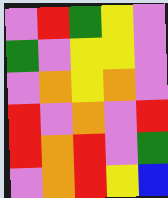[["violet", "red", "green", "yellow", "violet"], ["green", "violet", "yellow", "yellow", "violet"], ["violet", "orange", "yellow", "orange", "violet"], ["red", "violet", "orange", "violet", "red"], ["red", "orange", "red", "violet", "green"], ["violet", "orange", "red", "yellow", "blue"]]